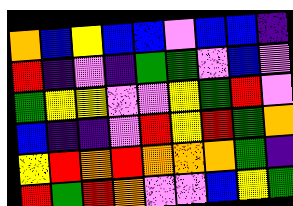[["orange", "blue", "yellow", "blue", "blue", "violet", "blue", "blue", "indigo"], ["red", "indigo", "violet", "indigo", "green", "green", "violet", "blue", "violet"], ["green", "yellow", "yellow", "violet", "violet", "yellow", "green", "red", "violet"], ["blue", "indigo", "indigo", "violet", "red", "yellow", "red", "green", "orange"], ["yellow", "red", "orange", "red", "orange", "orange", "orange", "green", "indigo"], ["red", "green", "red", "orange", "violet", "violet", "blue", "yellow", "green"]]